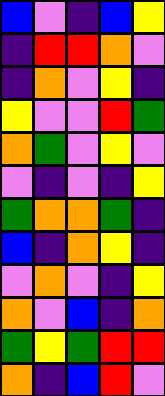[["blue", "violet", "indigo", "blue", "yellow"], ["indigo", "red", "red", "orange", "violet"], ["indigo", "orange", "violet", "yellow", "indigo"], ["yellow", "violet", "violet", "red", "green"], ["orange", "green", "violet", "yellow", "violet"], ["violet", "indigo", "violet", "indigo", "yellow"], ["green", "orange", "orange", "green", "indigo"], ["blue", "indigo", "orange", "yellow", "indigo"], ["violet", "orange", "violet", "indigo", "yellow"], ["orange", "violet", "blue", "indigo", "orange"], ["green", "yellow", "green", "red", "red"], ["orange", "indigo", "blue", "red", "violet"]]